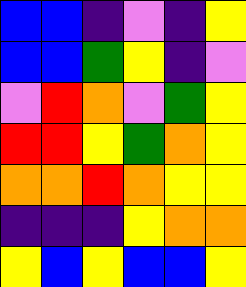[["blue", "blue", "indigo", "violet", "indigo", "yellow"], ["blue", "blue", "green", "yellow", "indigo", "violet"], ["violet", "red", "orange", "violet", "green", "yellow"], ["red", "red", "yellow", "green", "orange", "yellow"], ["orange", "orange", "red", "orange", "yellow", "yellow"], ["indigo", "indigo", "indigo", "yellow", "orange", "orange"], ["yellow", "blue", "yellow", "blue", "blue", "yellow"]]